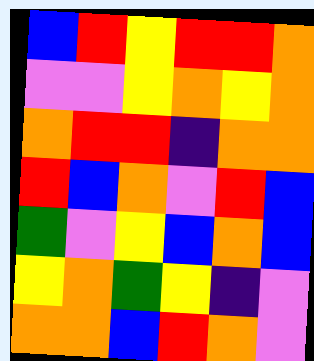[["blue", "red", "yellow", "red", "red", "orange"], ["violet", "violet", "yellow", "orange", "yellow", "orange"], ["orange", "red", "red", "indigo", "orange", "orange"], ["red", "blue", "orange", "violet", "red", "blue"], ["green", "violet", "yellow", "blue", "orange", "blue"], ["yellow", "orange", "green", "yellow", "indigo", "violet"], ["orange", "orange", "blue", "red", "orange", "violet"]]